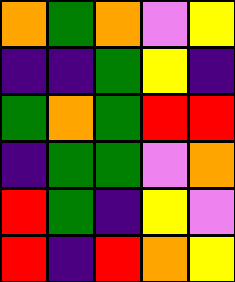[["orange", "green", "orange", "violet", "yellow"], ["indigo", "indigo", "green", "yellow", "indigo"], ["green", "orange", "green", "red", "red"], ["indigo", "green", "green", "violet", "orange"], ["red", "green", "indigo", "yellow", "violet"], ["red", "indigo", "red", "orange", "yellow"]]